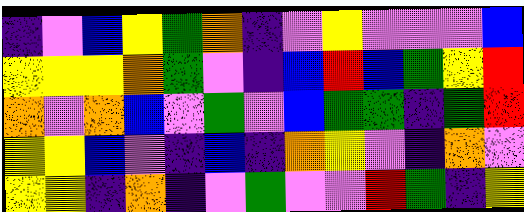[["indigo", "violet", "blue", "yellow", "green", "orange", "indigo", "violet", "yellow", "violet", "violet", "violet", "blue"], ["yellow", "yellow", "yellow", "orange", "green", "violet", "indigo", "blue", "red", "blue", "green", "yellow", "red"], ["orange", "violet", "orange", "blue", "violet", "green", "violet", "blue", "green", "green", "indigo", "green", "red"], ["yellow", "yellow", "blue", "violet", "indigo", "blue", "indigo", "orange", "yellow", "violet", "indigo", "orange", "violet"], ["yellow", "yellow", "indigo", "orange", "indigo", "violet", "green", "violet", "violet", "red", "green", "indigo", "yellow"]]